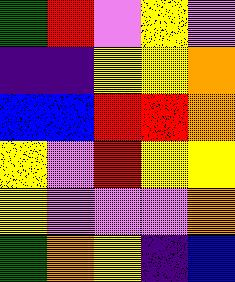[["green", "red", "violet", "yellow", "violet"], ["indigo", "indigo", "yellow", "yellow", "orange"], ["blue", "blue", "red", "red", "orange"], ["yellow", "violet", "red", "yellow", "yellow"], ["yellow", "violet", "violet", "violet", "orange"], ["green", "orange", "yellow", "indigo", "blue"]]